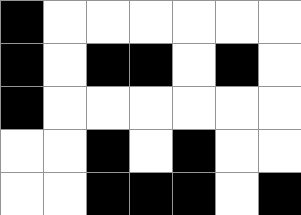[["black", "white", "white", "white", "white", "white", "white"], ["black", "white", "black", "black", "white", "black", "white"], ["black", "white", "white", "white", "white", "white", "white"], ["white", "white", "black", "white", "black", "white", "white"], ["white", "white", "black", "black", "black", "white", "black"]]